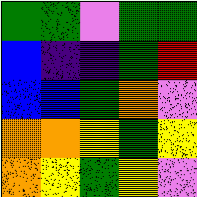[["green", "green", "violet", "green", "green"], ["blue", "indigo", "indigo", "green", "red"], ["blue", "blue", "green", "orange", "violet"], ["orange", "orange", "yellow", "green", "yellow"], ["orange", "yellow", "green", "yellow", "violet"]]